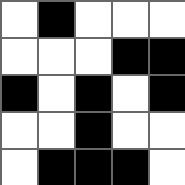[["white", "black", "white", "white", "white"], ["white", "white", "white", "black", "black"], ["black", "white", "black", "white", "black"], ["white", "white", "black", "white", "white"], ["white", "black", "black", "black", "white"]]